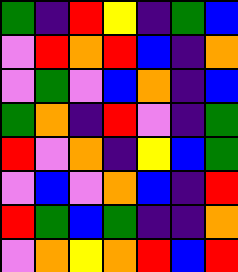[["green", "indigo", "red", "yellow", "indigo", "green", "blue"], ["violet", "red", "orange", "red", "blue", "indigo", "orange"], ["violet", "green", "violet", "blue", "orange", "indigo", "blue"], ["green", "orange", "indigo", "red", "violet", "indigo", "green"], ["red", "violet", "orange", "indigo", "yellow", "blue", "green"], ["violet", "blue", "violet", "orange", "blue", "indigo", "red"], ["red", "green", "blue", "green", "indigo", "indigo", "orange"], ["violet", "orange", "yellow", "orange", "red", "blue", "red"]]